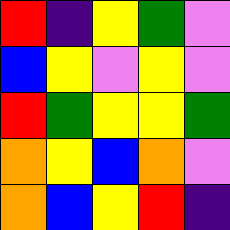[["red", "indigo", "yellow", "green", "violet"], ["blue", "yellow", "violet", "yellow", "violet"], ["red", "green", "yellow", "yellow", "green"], ["orange", "yellow", "blue", "orange", "violet"], ["orange", "blue", "yellow", "red", "indigo"]]